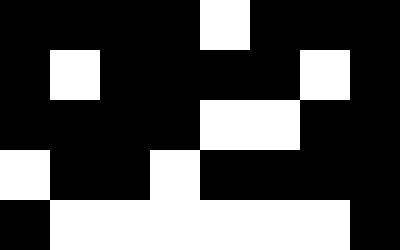[["black", "black", "black", "black", "white", "black", "black", "black"], ["black", "white", "black", "black", "black", "black", "white", "black"], ["black", "black", "black", "black", "white", "white", "black", "black"], ["white", "black", "black", "white", "black", "black", "black", "black"], ["black", "white", "white", "white", "white", "white", "white", "black"]]